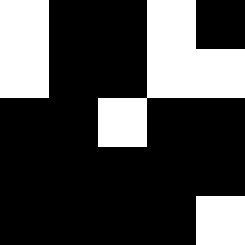[["white", "black", "black", "white", "black"], ["white", "black", "black", "white", "white"], ["black", "black", "white", "black", "black"], ["black", "black", "black", "black", "black"], ["black", "black", "black", "black", "white"]]